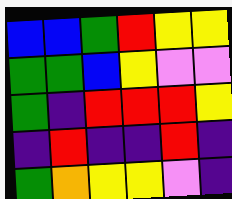[["blue", "blue", "green", "red", "yellow", "yellow"], ["green", "green", "blue", "yellow", "violet", "violet"], ["green", "indigo", "red", "red", "red", "yellow"], ["indigo", "red", "indigo", "indigo", "red", "indigo"], ["green", "orange", "yellow", "yellow", "violet", "indigo"]]